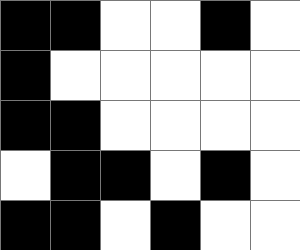[["black", "black", "white", "white", "black", "white"], ["black", "white", "white", "white", "white", "white"], ["black", "black", "white", "white", "white", "white"], ["white", "black", "black", "white", "black", "white"], ["black", "black", "white", "black", "white", "white"]]